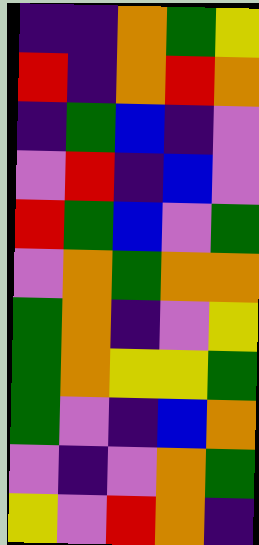[["indigo", "indigo", "orange", "green", "yellow"], ["red", "indigo", "orange", "red", "orange"], ["indigo", "green", "blue", "indigo", "violet"], ["violet", "red", "indigo", "blue", "violet"], ["red", "green", "blue", "violet", "green"], ["violet", "orange", "green", "orange", "orange"], ["green", "orange", "indigo", "violet", "yellow"], ["green", "orange", "yellow", "yellow", "green"], ["green", "violet", "indigo", "blue", "orange"], ["violet", "indigo", "violet", "orange", "green"], ["yellow", "violet", "red", "orange", "indigo"]]